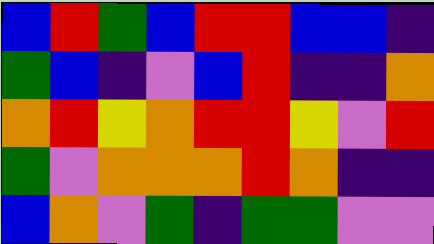[["blue", "red", "green", "blue", "red", "red", "blue", "blue", "indigo"], ["green", "blue", "indigo", "violet", "blue", "red", "indigo", "indigo", "orange"], ["orange", "red", "yellow", "orange", "red", "red", "yellow", "violet", "red"], ["green", "violet", "orange", "orange", "orange", "red", "orange", "indigo", "indigo"], ["blue", "orange", "violet", "green", "indigo", "green", "green", "violet", "violet"]]